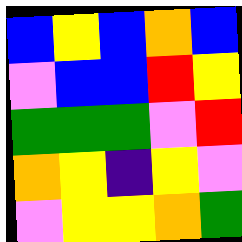[["blue", "yellow", "blue", "orange", "blue"], ["violet", "blue", "blue", "red", "yellow"], ["green", "green", "green", "violet", "red"], ["orange", "yellow", "indigo", "yellow", "violet"], ["violet", "yellow", "yellow", "orange", "green"]]